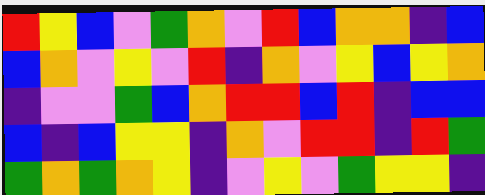[["red", "yellow", "blue", "violet", "green", "orange", "violet", "red", "blue", "orange", "orange", "indigo", "blue"], ["blue", "orange", "violet", "yellow", "violet", "red", "indigo", "orange", "violet", "yellow", "blue", "yellow", "orange"], ["indigo", "violet", "violet", "green", "blue", "orange", "red", "red", "blue", "red", "indigo", "blue", "blue"], ["blue", "indigo", "blue", "yellow", "yellow", "indigo", "orange", "violet", "red", "red", "indigo", "red", "green"], ["green", "orange", "green", "orange", "yellow", "indigo", "violet", "yellow", "violet", "green", "yellow", "yellow", "indigo"]]